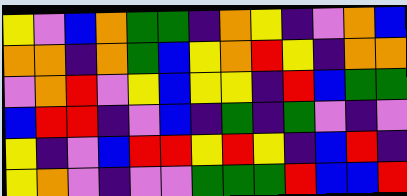[["yellow", "violet", "blue", "orange", "green", "green", "indigo", "orange", "yellow", "indigo", "violet", "orange", "blue"], ["orange", "orange", "indigo", "orange", "green", "blue", "yellow", "orange", "red", "yellow", "indigo", "orange", "orange"], ["violet", "orange", "red", "violet", "yellow", "blue", "yellow", "yellow", "indigo", "red", "blue", "green", "green"], ["blue", "red", "red", "indigo", "violet", "blue", "indigo", "green", "indigo", "green", "violet", "indigo", "violet"], ["yellow", "indigo", "violet", "blue", "red", "red", "yellow", "red", "yellow", "indigo", "blue", "red", "indigo"], ["yellow", "orange", "violet", "indigo", "violet", "violet", "green", "green", "green", "red", "blue", "blue", "red"]]